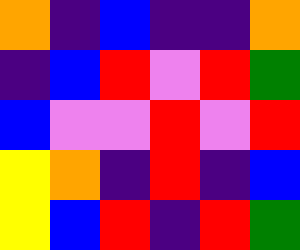[["orange", "indigo", "blue", "indigo", "indigo", "orange"], ["indigo", "blue", "red", "violet", "red", "green"], ["blue", "violet", "violet", "red", "violet", "red"], ["yellow", "orange", "indigo", "red", "indigo", "blue"], ["yellow", "blue", "red", "indigo", "red", "green"]]